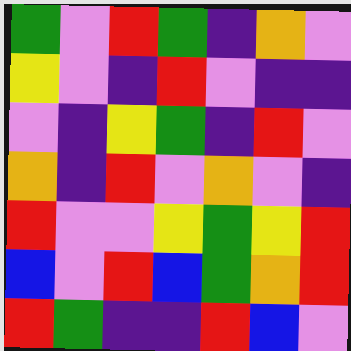[["green", "violet", "red", "green", "indigo", "orange", "violet"], ["yellow", "violet", "indigo", "red", "violet", "indigo", "indigo"], ["violet", "indigo", "yellow", "green", "indigo", "red", "violet"], ["orange", "indigo", "red", "violet", "orange", "violet", "indigo"], ["red", "violet", "violet", "yellow", "green", "yellow", "red"], ["blue", "violet", "red", "blue", "green", "orange", "red"], ["red", "green", "indigo", "indigo", "red", "blue", "violet"]]